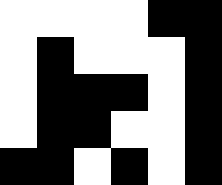[["white", "white", "white", "white", "black", "black"], ["white", "black", "white", "white", "white", "black"], ["white", "black", "black", "black", "white", "black"], ["white", "black", "black", "white", "white", "black"], ["black", "black", "white", "black", "white", "black"]]